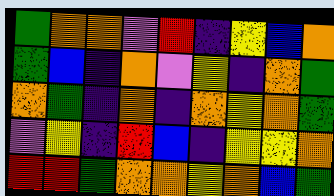[["green", "orange", "orange", "violet", "red", "indigo", "yellow", "blue", "orange"], ["green", "blue", "indigo", "orange", "violet", "yellow", "indigo", "orange", "green"], ["orange", "green", "indigo", "orange", "indigo", "orange", "yellow", "orange", "green"], ["violet", "yellow", "indigo", "red", "blue", "indigo", "yellow", "yellow", "orange"], ["red", "red", "green", "orange", "orange", "yellow", "orange", "blue", "green"]]